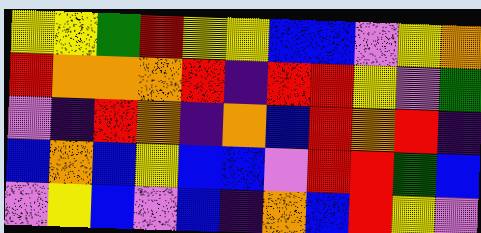[["yellow", "yellow", "green", "red", "yellow", "yellow", "blue", "blue", "violet", "yellow", "orange"], ["red", "orange", "orange", "orange", "red", "indigo", "red", "red", "yellow", "violet", "green"], ["violet", "indigo", "red", "orange", "indigo", "orange", "blue", "red", "orange", "red", "indigo"], ["blue", "orange", "blue", "yellow", "blue", "blue", "violet", "red", "red", "green", "blue"], ["violet", "yellow", "blue", "violet", "blue", "indigo", "orange", "blue", "red", "yellow", "violet"]]